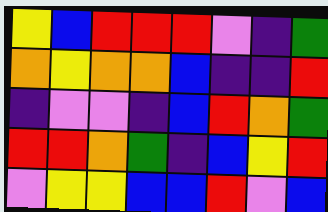[["yellow", "blue", "red", "red", "red", "violet", "indigo", "green"], ["orange", "yellow", "orange", "orange", "blue", "indigo", "indigo", "red"], ["indigo", "violet", "violet", "indigo", "blue", "red", "orange", "green"], ["red", "red", "orange", "green", "indigo", "blue", "yellow", "red"], ["violet", "yellow", "yellow", "blue", "blue", "red", "violet", "blue"]]